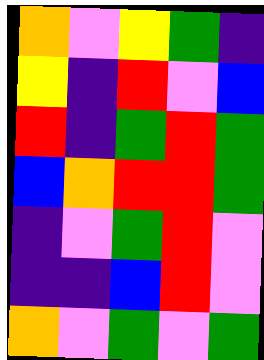[["orange", "violet", "yellow", "green", "indigo"], ["yellow", "indigo", "red", "violet", "blue"], ["red", "indigo", "green", "red", "green"], ["blue", "orange", "red", "red", "green"], ["indigo", "violet", "green", "red", "violet"], ["indigo", "indigo", "blue", "red", "violet"], ["orange", "violet", "green", "violet", "green"]]